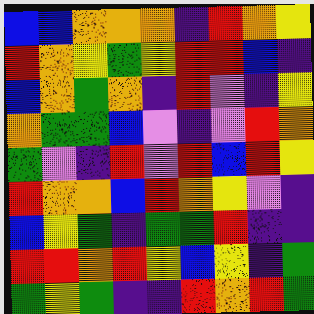[["blue", "blue", "orange", "orange", "orange", "indigo", "red", "orange", "yellow"], ["red", "orange", "yellow", "green", "yellow", "red", "red", "blue", "indigo"], ["blue", "orange", "green", "orange", "indigo", "red", "violet", "indigo", "yellow"], ["orange", "green", "green", "blue", "violet", "indigo", "violet", "red", "orange"], ["green", "violet", "indigo", "red", "violet", "red", "blue", "red", "yellow"], ["red", "orange", "orange", "blue", "red", "orange", "yellow", "violet", "indigo"], ["blue", "yellow", "green", "indigo", "green", "green", "red", "indigo", "indigo"], ["red", "red", "orange", "red", "yellow", "blue", "yellow", "indigo", "green"], ["green", "yellow", "green", "indigo", "indigo", "red", "orange", "red", "green"]]